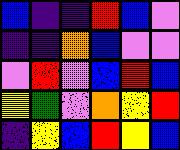[["blue", "indigo", "indigo", "red", "blue", "violet"], ["indigo", "indigo", "orange", "blue", "violet", "violet"], ["violet", "red", "violet", "blue", "red", "blue"], ["yellow", "green", "violet", "orange", "yellow", "red"], ["indigo", "yellow", "blue", "red", "yellow", "blue"]]